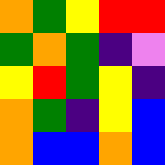[["orange", "green", "yellow", "red", "red"], ["green", "orange", "green", "indigo", "violet"], ["yellow", "red", "green", "yellow", "indigo"], ["orange", "green", "indigo", "yellow", "blue"], ["orange", "blue", "blue", "orange", "blue"]]